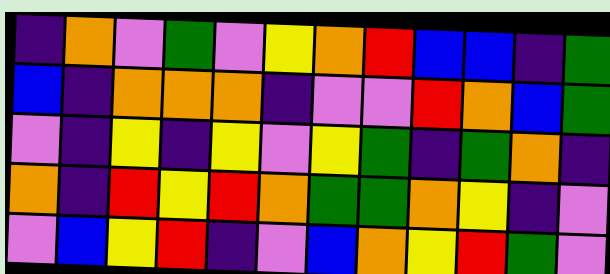[["indigo", "orange", "violet", "green", "violet", "yellow", "orange", "red", "blue", "blue", "indigo", "green"], ["blue", "indigo", "orange", "orange", "orange", "indigo", "violet", "violet", "red", "orange", "blue", "green"], ["violet", "indigo", "yellow", "indigo", "yellow", "violet", "yellow", "green", "indigo", "green", "orange", "indigo"], ["orange", "indigo", "red", "yellow", "red", "orange", "green", "green", "orange", "yellow", "indigo", "violet"], ["violet", "blue", "yellow", "red", "indigo", "violet", "blue", "orange", "yellow", "red", "green", "violet"]]